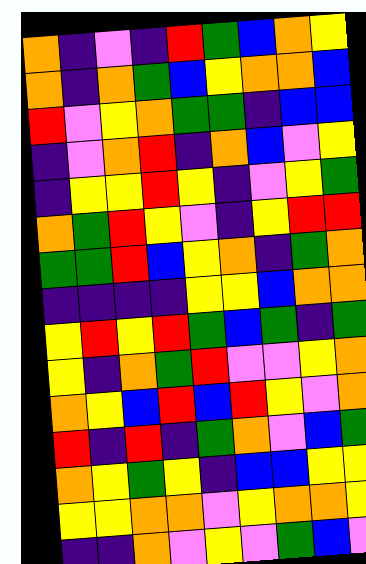[["orange", "indigo", "violet", "indigo", "red", "green", "blue", "orange", "yellow"], ["orange", "indigo", "orange", "green", "blue", "yellow", "orange", "orange", "blue"], ["red", "violet", "yellow", "orange", "green", "green", "indigo", "blue", "blue"], ["indigo", "violet", "orange", "red", "indigo", "orange", "blue", "violet", "yellow"], ["indigo", "yellow", "yellow", "red", "yellow", "indigo", "violet", "yellow", "green"], ["orange", "green", "red", "yellow", "violet", "indigo", "yellow", "red", "red"], ["green", "green", "red", "blue", "yellow", "orange", "indigo", "green", "orange"], ["indigo", "indigo", "indigo", "indigo", "yellow", "yellow", "blue", "orange", "orange"], ["yellow", "red", "yellow", "red", "green", "blue", "green", "indigo", "green"], ["yellow", "indigo", "orange", "green", "red", "violet", "violet", "yellow", "orange"], ["orange", "yellow", "blue", "red", "blue", "red", "yellow", "violet", "orange"], ["red", "indigo", "red", "indigo", "green", "orange", "violet", "blue", "green"], ["orange", "yellow", "green", "yellow", "indigo", "blue", "blue", "yellow", "yellow"], ["yellow", "yellow", "orange", "orange", "violet", "yellow", "orange", "orange", "yellow"], ["indigo", "indigo", "orange", "violet", "yellow", "violet", "green", "blue", "violet"]]